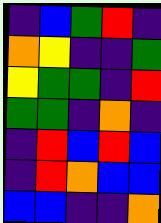[["indigo", "blue", "green", "red", "indigo"], ["orange", "yellow", "indigo", "indigo", "green"], ["yellow", "green", "green", "indigo", "red"], ["green", "green", "indigo", "orange", "indigo"], ["indigo", "red", "blue", "red", "blue"], ["indigo", "red", "orange", "blue", "blue"], ["blue", "blue", "indigo", "indigo", "orange"]]